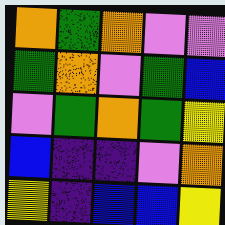[["orange", "green", "orange", "violet", "violet"], ["green", "orange", "violet", "green", "blue"], ["violet", "green", "orange", "green", "yellow"], ["blue", "indigo", "indigo", "violet", "orange"], ["yellow", "indigo", "blue", "blue", "yellow"]]